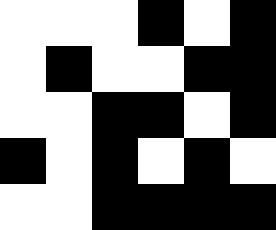[["white", "white", "white", "black", "white", "black"], ["white", "black", "white", "white", "black", "black"], ["white", "white", "black", "black", "white", "black"], ["black", "white", "black", "white", "black", "white"], ["white", "white", "black", "black", "black", "black"]]